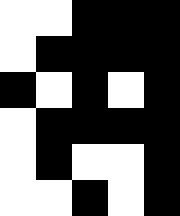[["white", "white", "black", "black", "black"], ["white", "black", "black", "black", "black"], ["black", "white", "black", "white", "black"], ["white", "black", "black", "black", "black"], ["white", "black", "white", "white", "black"], ["white", "white", "black", "white", "black"]]